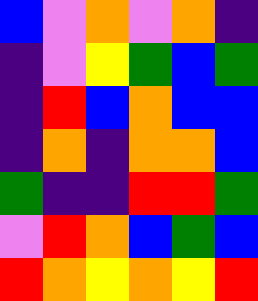[["blue", "violet", "orange", "violet", "orange", "indigo"], ["indigo", "violet", "yellow", "green", "blue", "green"], ["indigo", "red", "blue", "orange", "blue", "blue"], ["indigo", "orange", "indigo", "orange", "orange", "blue"], ["green", "indigo", "indigo", "red", "red", "green"], ["violet", "red", "orange", "blue", "green", "blue"], ["red", "orange", "yellow", "orange", "yellow", "red"]]